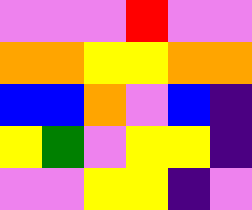[["violet", "violet", "violet", "red", "violet", "violet"], ["orange", "orange", "yellow", "yellow", "orange", "orange"], ["blue", "blue", "orange", "violet", "blue", "indigo"], ["yellow", "green", "violet", "yellow", "yellow", "indigo"], ["violet", "violet", "yellow", "yellow", "indigo", "violet"]]